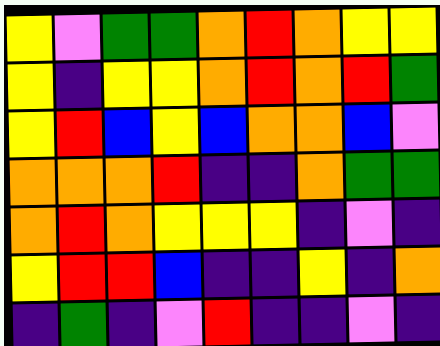[["yellow", "violet", "green", "green", "orange", "red", "orange", "yellow", "yellow"], ["yellow", "indigo", "yellow", "yellow", "orange", "red", "orange", "red", "green"], ["yellow", "red", "blue", "yellow", "blue", "orange", "orange", "blue", "violet"], ["orange", "orange", "orange", "red", "indigo", "indigo", "orange", "green", "green"], ["orange", "red", "orange", "yellow", "yellow", "yellow", "indigo", "violet", "indigo"], ["yellow", "red", "red", "blue", "indigo", "indigo", "yellow", "indigo", "orange"], ["indigo", "green", "indigo", "violet", "red", "indigo", "indigo", "violet", "indigo"]]